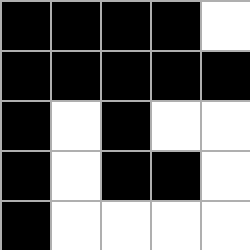[["black", "black", "black", "black", "white"], ["black", "black", "black", "black", "black"], ["black", "white", "black", "white", "white"], ["black", "white", "black", "black", "white"], ["black", "white", "white", "white", "white"]]